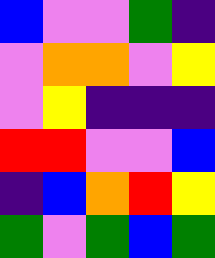[["blue", "violet", "violet", "green", "indigo"], ["violet", "orange", "orange", "violet", "yellow"], ["violet", "yellow", "indigo", "indigo", "indigo"], ["red", "red", "violet", "violet", "blue"], ["indigo", "blue", "orange", "red", "yellow"], ["green", "violet", "green", "blue", "green"]]